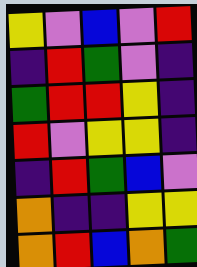[["yellow", "violet", "blue", "violet", "red"], ["indigo", "red", "green", "violet", "indigo"], ["green", "red", "red", "yellow", "indigo"], ["red", "violet", "yellow", "yellow", "indigo"], ["indigo", "red", "green", "blue", "violet"], ["orange", "indigo", "indigo", "yellow", "yellow"], ["orange", "red", "blue", "orange", "green"]]